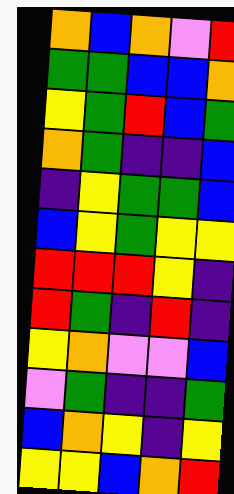[["orange", "blue", "orange", "violet", "red"], ["green", "green", "blue", "blue", "orange"], ["yellow", "green", "red", "blue", "green"], ["orange", "green", "indigo", "indigo", "blue"], ["indigo", "yellow", "green", "green", "blue"], ["blue", "yellow", "green", "yellow", "yellow"], ["red", "red", "red", "yellow", "indigo"], ["red", "green", "indigo", "red", "indigo"], ["yellow", "orange", "violet", "violet", "blue"], ["violet", "green", "indigo", "indigo", "green"], ["blue", "orange", "yellow", "indigo", "yellow"], ["yellow", "yellow", "blue", "orange", "red"]]